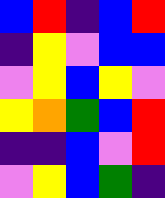[["blue", "red", "indigo", "blue", "red"], ["indigo", "yellow", "violet", "blue", "blue"], ["violet", "yellow", "blue", "yellow", "violet"], ["yellow", "orange", "green", "blue", "red"], ["indigo", "indigo", "blue", "violet", "red"], ["violet", "yellow", "blue", "green", "indigo"]]